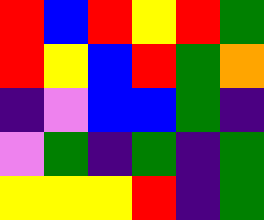[["red", "blue", "red", "yellow", "red", "green"], ["red", "yellow", "blue", "red", "green", "orange"], ["indigo", "violet", "blue", "blue", "green", "indigo"], ["violet", "green", "indigo", "green", "indigo", "green"], ["yellow", "yellow", "yellow", "red", "indigo", "green"]]